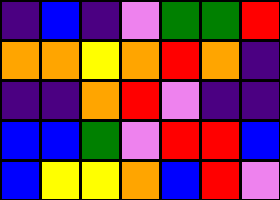[["indigo", "blue", "indigo", "violet", "green", "green", "red"], ["orange", "orange", "yellow", "orange", "red", "orange", "indigo"], ["indigo", "indigo", "orange", "red", "violet", "indigo", "indigo"], ["blue", "blue", "green", "violet", "red", "red", "blue"], ["blue", "yellow", "yellow", "orange", "blue", "red", "violet"]]